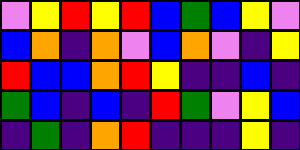[["violet", "yellow", "red", "yellow", "red", "blue", "green", "blue", "yellow", "violet"], ["blue", "orange", "indigo", "orange", "violet", "blue", "orange", "violet", "indigo", "yellow"], ["red", "blue", "blue", "orange", "red", "yellow", "indigo", "indigo", "blue", "indigo"], ["green", "blue", "indigo", "blue", "indigo", "red", "green", "violet", "yellow", "blue"], ["indigo", "green", "indigo", "orange", "red", "indigo", "indigo", "indigo", "yellow", "indigo"]]